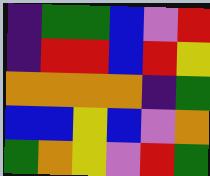[["indigo", "green", "green", "blue", "violet", "red"], ["indigo", "red", "red", "blue", "red", "yellow"], ["orange", "orange", "orange", "orange", "indigo", "green"], ["blue", "blue", "yellow", "blue", "violet", "orange"], ["green", "orange", "yellow", "violet", "red", "green"]]